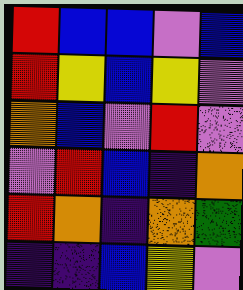[["red", "blue", "blue", "violet", "blue"], ["red", "yellow", "blue", "yellow", "violet"], ["orange", "blue", "violet", "red", "violet"], ["violet", "red", "blue", "indigo", "orange"], ["red", "orange", "indigo", "orange", "green"], ["indigo", "indigo", "blue", "yellow", "violet"]]